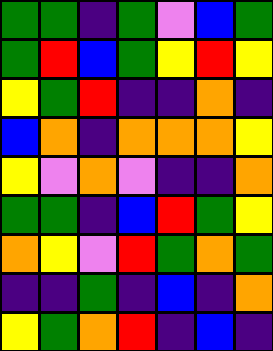[["green", "green", "indigo", "green", "violet", "blue", "green"], ["green", "red", "blue", "green", "yellow", "red", "yellow"], ["yellow", "green", "red", "indigo", "indigo", "orange", "indigo"], ["blue", "orange", "indigo", "orange", "orange", "orange", "yellow"], ["yellow", "violet", "orange", "violet", "indigo", "indigo", "orange"], ["green", "green", "indigo", "blue", "red", "green", "yellow"], ["orange", "yellow", "violet", "red", "green", "orange", "green"], ["indigo", "indigo", "green", "indigo", "blue", "indigo", "orange"], ["yellow", "green", "orange", "red", "indigo", "blue", "indigo"]]